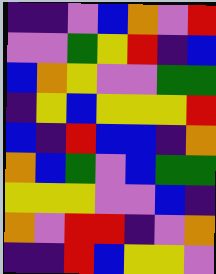[["indigo", "indigo", "violet", "blue", "orange", "violet", "red"], ["violet", "violet", "green", "yellow", "red", "indigo", "blue"], ["blue", "orange", "yellow", "violet", "violet", "green", "green"], ["indigo", "yellow", "blue", "yellow", "yellow", "yellow", "red"], ["blue", "indigo", "red", "blue", "blue", "indigo", "orange"], ["orange", "blue", "green", "violet", "blue", "green", "green"], ["yellow", "yellow", "yellow", "violet", "violet", "blue", "indigo"], ["orange", "violet", "red", "red", "indigo", "violet", "orange"], ["indigo", "indigo", "red", "blue", "yellow", "yellow", "violet"]]